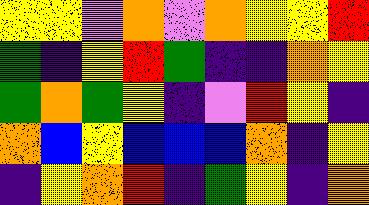[["yellow", "yellow", "violet", "orange", "violet", "orange", "yellow", "yellow", "red"], ["green", "indigo", "yellow", "red", "green", "indigo", "indigo", "orange", "yellow"], ["green", "orange", "green", "yellow", "indigo", "violet", "red", "yellow", "indigo"], ["orange", "blue", "yellow", "blue", "blue", "blue", "orange", "indigo", "yellow"], ["indigo", "yellow", "orange", "red", "indigo", "green", "yellow", "indigo", "orange"]]